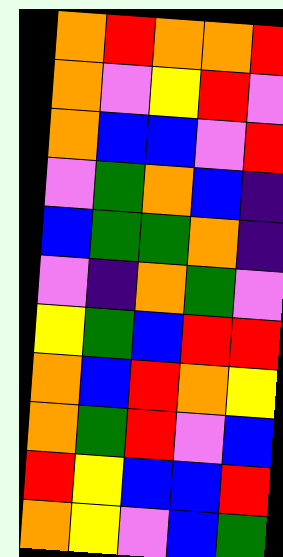[["orange", "red", "orange", "orange", "red"], ["orange", "violet", "yellow", "red", "violet"], ["orange", "blue", "blue", "violet", "red"], ["violet", "green", "orange", "blue", "indigo"], ["blue", "green", "green", "orange", "indigo"], ["violet", "indigo", "orange", "green", "violet"], ["yellow", "green", "blue", "red", "red"], ["orange", "blue", "red", "orange", "yellow"], ["orange", "green", "red", "violet", "blue"], ["red", "yellow", "blue", "blue", "red"], ["orange", "yellow", "violet", "blue", "green"]]